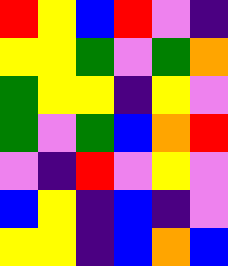[["red", "yellow", "blue", "red", "violet", "indigo"], ["yellow", "yellow", "green", "violet", "green", "orange"], ["green", "yellow", "yellow", "indigo", "yellow", "violet"], ["green", "violet", "green", "blue", "orange", "red"], ["violet", "indigo", "red", "violet", "yellow", "violet"], ["blue", "yellow", "indigo", "blue", "indigo", "violet"], ["yellow", "yellow", "indigo", "blue", "orange", "blue"]]